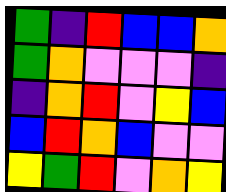[["green", "indigo", "red", "blue", "blue", "orange"], ["green", "orange", "violet", "violet", "violet", "indigo"], ["indigo", "orange", "red", "violet", "yellow", "blue"], ["blue", "red", "orange", "blue", "violet", "violet"], ["yellow", "green", "red", "violet", "orange", "yellow"]]